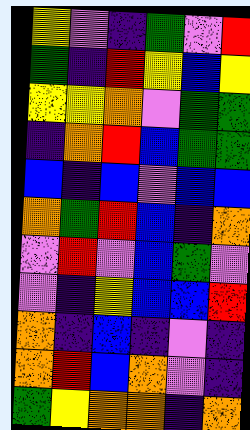[["yellow", "violet", "indigo", "green", "violet", "red"], ["green", "indigo", "red", "yellow", "blue", "yellow"], ["yellow", "yellow", "orange", "violet", "green", "green"], ["indigo", "orange", "red", "blue", "green", "green"], ["blue", "indigo", "blue", "violet", "blue", "blue"], ["orange", "green", "red", "blue", "indigo", "orange"], ["violet", "red", "violet", "blue", "green", "violet"], ["violet", "indigo", "yellow", "blue", "blue", "red"], ["orange", "indigo", "blue", "indigo", "violet", "indigo"], ["orange", "red", "blue", "orange", "violet", "indigo"], ["green", "yellow", "orange", "orange", "indigo", "orange"]]